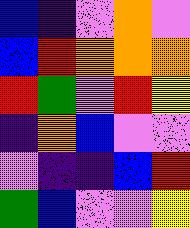[["blue", "indigo", "violet", "orange", "violet"], ["blue", "red", "orange", "orange", "orange"], ["red", "green", "violet", "red", "yellow"], ["indigo", "orange", "blue", "violet", "violet"], ["violet", "indigo", "indigo", "blue", "red"], ["green", "blue", "violet", "violet", "yellow"]]